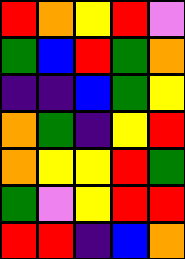[["red", "orange", "yellow", "red", "violet"], ["green", "blue", "red", "green", "orange"], ["indigo", "indigo", "blue", "green", "yellow"], ["orange", "green", "indigo", "yellow", "red"], ["orange", "yellow", "yellow", "red", "green"], ["green", "violet", "yellow", "red", "red"], ["red", "red", "indigo", "blue", "orange"]]